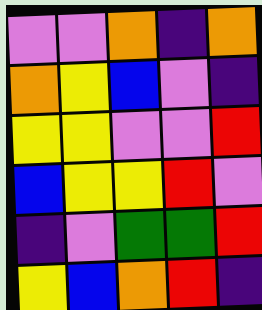[["violet", "violet", "orange", "indigo", "orange"], ["orange", "yellow", "blue", "violet", "indigo"], ["yellow", "yellow", "violet", "violet", "red"], ["blue", "yellow", "yellow", "red", "violet"], ["indigo", "violet", "green", "green", "red"], ["yellow", "blue", "orange", "red", "indigo"]]